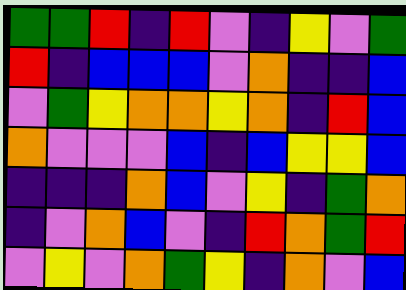[["green", "green", "red", "indigo", "red", "violet", "indigo", "yellow", "violet", "green"], ["red", "indigo", "blue", "blue", "blue", "violet", "orange", "indigo", "indigo", "blue"], ["violet", "green", "yellow", "orange", "orange", "yellow", "orange", "indigo", "red", "blue"], ["orange", "violet", "violet", "violet", "blue", "indigo", "blue", "yellow", "yellow", "blue"], ["indigo", "indigo", "indigo", "orange", "blue", "violet", "yellow", "indigo", "green", "orange"], ["indigo", "violet", "orange", "blue", "violet", "indigo", "red", "orange", "green", "red"], ["violet", "yellow", "violet", "orange", "green", "yellow", "indigo", "orange", "violet", "blue"]]